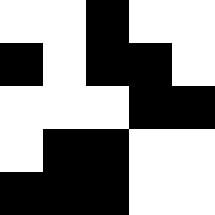[["white", "white", "black", "white", "white"], ["black", "white", "black", "black", "white"], ["white", "white", "white", "black", "black"], ["white", "black", "black", "white", "white"], ["black", "black", "black", "white", "white"]]